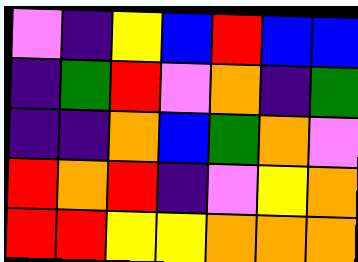[["violet", "indigo", "yellow", "blue", "red", "blue", "blue"], ["indigo", "green", "red", "violet", "orange", "indigo", "green"], ["indigo", "indigo", "orange", "blue", "green", "orange", "violet"], ["red", "orange", "red", "indigo", "violet", "yellow", "orange"], ["red", "red", "yellow", "yellow", "orange", "orange", "orange"]]